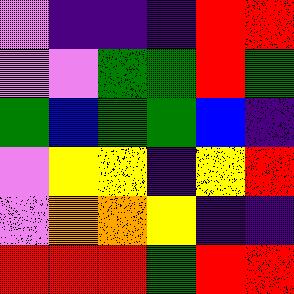[["violet", "indigo", "indigo", "indigo", "red", "red"], ["violet", "violet", "green", "green", "red", "green"], ["green", "blue", "green", "green", "blue", "indigo"], ["violet", "yellow", "yellow", "indigo", "yellow", "red"], ["violet", "orange", "orange", "yellow", "indigo", "indigo"], ["red", "red", "red", "green", "red", "red"]]